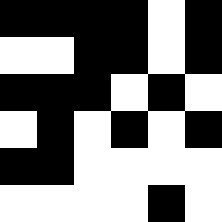[["black", "black", "black", "black", "white", "black"], ["white", "white", "black", "black", "white", "black"], ["black", "black", "black", "white", "black", "white"], ["white", "black", "white", "black", "white", "black"], ["black", "black", "white", "white", "white", "white"], ["white", "white", "white", "white", "black", "white"]]